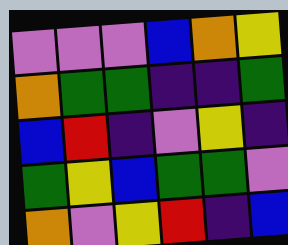[["violet", "violet", "violet", "blue", "orange", "yellow"], ["orange", "green", "green", "indigo", "indigo", "green"], ["blue", "red", "indigo", "violet", "yellow", "indigo"], ["green", "yellow", "blue", "green", "green", "violet"], ["orange", "violet", "yellow", "red", "indigo", "blue"]]